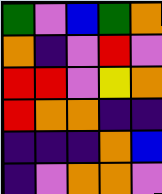[["green", "violet", "blue", "green", "orange"], ["orange", "indigo", "violet", "red", "violet"], ["red", "red", "violet", "yellow", "orange"], ["red", "orange", "orange", "indigo", "indigo"], ["indigo", "indigo", "indigo", "orange", "blue"], ["indigo", "violet", "orange", "orange", "violet"]]